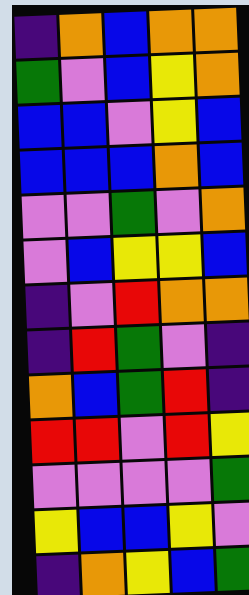[["indigo", "orange", "blue", "orange", "orange"], ["green", "violet", "blue", "yellow", "orange"], ["blue", "blue", "violet", "yellow", "blue"], ["blue", "blue", "blue", "orange", "blue"], ["violet", "violet", "green", "violet", "orange"], ["violet", "blue", "yellow", "yellow", "blue"], ["indigo", "violet", "red", "orange", "orange"], ["indigo", "red", "green", "violet", "indigo"], ["orange", "blue", "green", "red", "indigo"], ["red", "red", "violet", "red", "yellow"], ["violet", "violet", "violet", "violet", "green"], ["yellow", "blue", "blue", "yellow", "violet"], ["indigo", "orange", "yellow", "blue", "green"]]